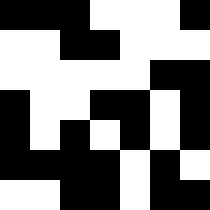[["black", "black", "black", "white", "white", "white", "black"], ["white", "white", "black", "black", "white", "white", "white"], ["white", "white", "white", "white", "white", "black", "black"], ["black", "white", "white", "black", "black", "white", "black"], ["black", "white", "black", "white", "black", "white", "black"], ["black", "black", "black", "black", "white", "black", "white"], ["white", "white", "black", "black", "white", "black", "black"]]